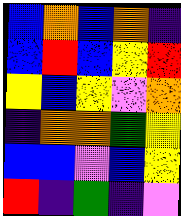[["blue", "orange", "blue", "orange", "indigo"], ["blue", "red", "blue", "yellow", "red"], ["yellow", "blue", "yellow", "violet", "orange"], ["indigo", "orange", "orange", "green", "yellow"], ["blue", "blue", "violet", "blue", "yellow"], ["red", "indigo", "green", "indigo", "violet"]]